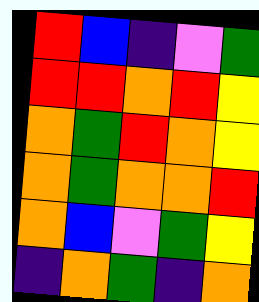[["red", "blue", "indigo", "violet", "green"], ["red", "red", "orange", "red", "yellow"], ["orange", "green", "red", "orange", "yellow"], ["orange", "green", "orange", "orange", "red"], ["orange", "blue", "violet", "green", "yellow"], ["indigo", "orange", "green", "indigo", "orange"]]